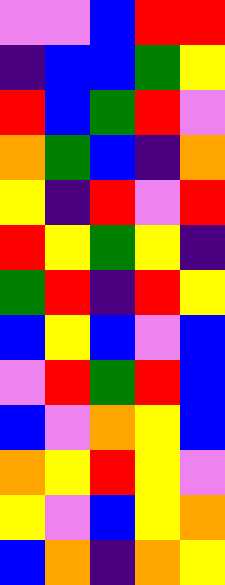[["violet", "violet", "blue", "red", "red"], ["indigo", "blue", "blue", "green", "yellow"], ["red", "blue", "green", "red", "violet"], ["orange", "green", "blue", "indigo", "orange"], ["yellow", "indigo", "red", "violet", "red"], ["red", "yellow", "green", "yellow", "indigo"], ["green", "red", "indigo", "red", "yellow"], ["blue", "yellow", "blue", "violet", "blue"], ["violet", "red", "green", "red", "blue"], ["blue", "violet", "orange", "yellow", "blue"], ["orange", "yellow", "red", "yellow", "violet"], ["yellow", "violet", "blue", "yellow", "orange"], ["blue", "orange", "indigo", "orange", "yellow"]]